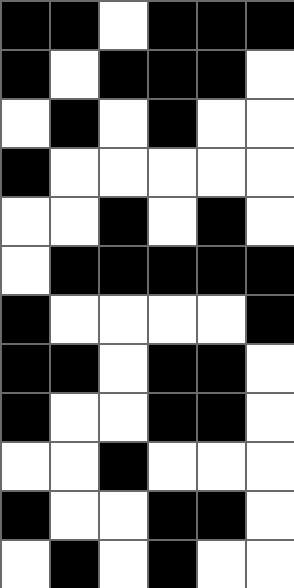[["black", "black", "white", "black", "black", "black"], ["black", "white", "black", "black", "black", "white"], ["white", "black", "white", "black", "white", "white"], ["black", "white", "white", "white", "white", "white"], ["white", "white", "black", "white", "black", "white"], ["white", "black", "black", "black", "black", "black"], ["black", "white", "white", "white", "white", "black"], ["black", "black", "white", "black", "black", "white"], ["black", "white", "white", "black", "black", "white"], ["white", "white", "black", "white", "white", "white"], ["black", "white", "white", "black", "black", "white"], ["white", "black", "white", "black", "white", "white"]]